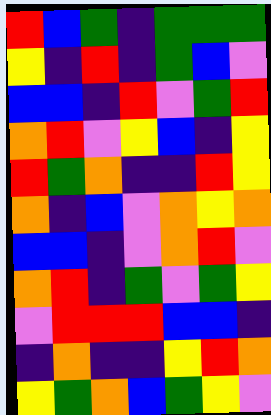[["red", "blue", "green", "indigo", "green", "green", "green"], ["yellow", "indigo", "red", "indigo", "green", "blue", "violet"], ["blue", "blue", "indigo", "red", "violet", "green", "red"], ["orange", "red", "violet", "yellow", "blue", "indigo", "yellow"], ["red", "green", "orange", "indigo", "indigo", "red", "yellow"], ["orange", "indigo", "blue", "violet", "orange", "yellow", "orange"], ["blue", "blue", "indigo", "violet", "orange", "red", "violet"], ["orange", "red", "indigo", "green", "violet", "green", "yellow"], ["violet", "red", "red", "red", "blue", "blue", "indigo"], ["indigo", "orange", "indigo", "indigo", "yellow", "red", "orange"], ["yellow", "green", "orange", "blue", "green", "yellow", "violet"]]